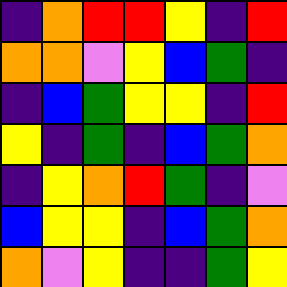[["indigo", "orange", "red", "red", "yellow", "indigo", "red"], ["orange", "orange", "violet", "yellow", "blue", "green", "indigo"], ["indigo", "blue", "green", "yellow", "yellow", "indigo", "red"], ["yellow", "indigo", "green", "indigo", "blue", "green", "orange"], ["indigo", "yellow", "orange", "red", "green", "indigo", "violet"], ["blue", "yellow", "yellow", "indigo", "blue", "green", "orange"], ["orange", "violet", "yellow", "indigo", "indigo", "green", "yellow"]]